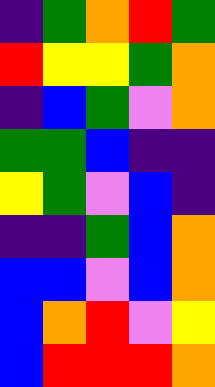[["indigo", "green", "orange", "red", "green"], ["red", "yellow", "yellow", "green", "orange"], ["indigo", "blue", "green", "violet", "orange"], ["green", "green", "blue", "indigo", "indigo"], ["yellow", "green", "violet", "blue", "indigo"], ["indigo", "indigo", "green", "blue", "orange"], ["blue", "blue", "violet", "blue", "orange"], ["blue", "orange", "red", "violet", "yellow"], ["blue", "red", "red", "red", "orange"]]